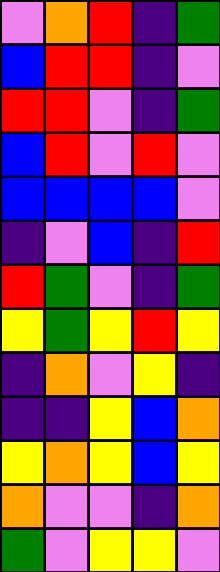[["violet", "orange", "red", "indigo", "green"], ["blue", "red", "red", "indigo", "violet"], ["red", "red", "violet", "indigo", "green"], ["blue", "red", "violet", "red", "violet"], ["blue", "blue", "blue", "blue", "violet"], ["indigo", "violet", "blue", "indigo", "red"], ["red", "green", "violet", "indigo", "green"], ["yellow", "green", "yellow", "red", "yellow"], ["indigo", "orange", "violet", "yellow", "indigo"], ["indigo", "indigo", "yellow", "blue", "orange"], ["yellow", "orange", "yellow", "blue", "yellow"], ["orange", "violet", "violet", "indigo", "orange"], ["green", "violet", "yellow", "yellow", "violet"]]